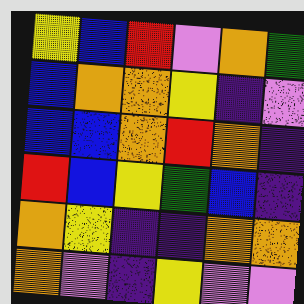[["yellow", "blue", "red", "violet", "orange", "green"], ["blue", "orange", "orange", "yellow", "indigo", "violet"], ["blue", "blue", "orange", "red", "orange", "indigo"], ["red", "blue", "yellow", "green", "blue", "indigo"], ["orange", "yellow", "indigo", "indigo", "orange", "orange"], ["orange", "violet", "indigo", "yellow", "violet", "violet"]]